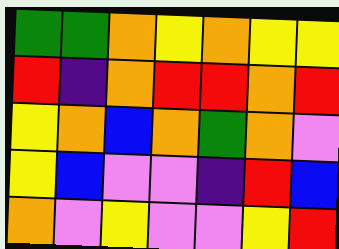[["green", "green", "orange", "yellow", "orange", "yellow", "yellow"], ["red", "indigo", "orange", "red", "red", "orange", "red"], ["yellow", "orange", "blue", "orange", "green", "orange", "violet"], ["yellow", "blue", "violet", "violet", "indigo", "red", "blue"], ["orange", "violet", "yellow", "violet", "violet", "yellow", "red"]]